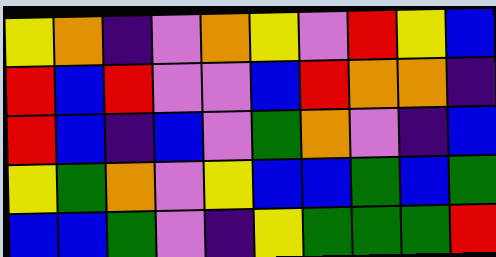[["yellow", "orange", "indigo", "violet", "orange", "yellow", "violet", "red", "yellow", "blue"], ["red", "blue", "red", "violet", "violet", "blue", "red", "orange", "orange", "indigo"], ["red", "blue", "indigo", "blue", "violet", "green", "orange", "violet", "indigo", "blue"], ["yellow", "green", "orange", "violet", "yellow", "blue", "blue", "green", "blue", "green"], ["blue", "blue", "green", "violet", "indigo", "yellow", "green", "green", "green", "red"]]